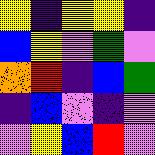[["yellow", "indigo", "yellow", "yellow", "indigo"], ["blue", "yellow", "violet", "green", "violet"], ["orange", "red", "indigo", "blue", "green"], ["indigo", "blue", "violet", "indigo", "violet"], ["violet", "yellow", "blue", "red", "violet"]]